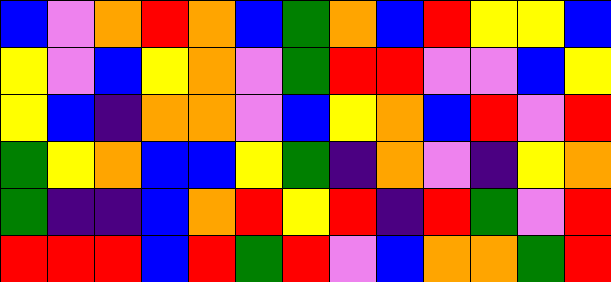[["blue", "violet", "orange", "red", "orange", "blue", "green", "orange", "blue", "red", "yellow", "yellow", "blue"], ["yellow", "violet", "blue", "yellow", "orange", "violet", "green", "red", "red", "violet", "violet", "blue", "yellow"], ["yellow", "blue", "indigo", "orange", "orange", "violet", "blue", "yellow", "orange", "blue", "red", "violet", "red"], ["green", "yellow", "orange", "blue", "blue", "yellow", "green", "indigo", "orange", "violet", "indigo", "yellow", "orange"], ["green", "indigo", "indigo", "blue", "orange", "red", "yellow", "red", "indigo", "red", "green", "violet", "red"], ["red", "red", "red", "blue", "red", "green", "red", "violet", "blue", "orange", "orange", "green", "red"]]